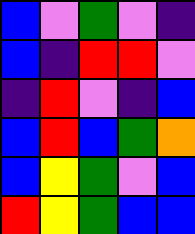[["blue", "violet", "green", "violet", "indigo"], ["blue", "indigo", "red", "red", "violet"], ["indigo", "red", "violet", "indigo", "blue"], ["blue", "red", "blue", "green", "orange"], ["blue", "yellow", "green", "violet", "blue"], ["red", "yellow", "green", "blue", "blue"]]